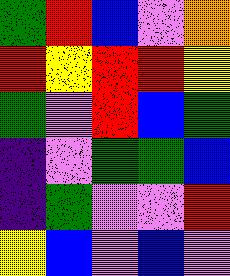[["green", "red", "blue", "violet", "orange"], ["red", "yellow", "red", "red", "yellow"], ["green", "violet", "red", "blue", "green"], ["indigo", "violet", "green", "green", "blue"], ["indigo", "green", "violet", "violet", "red"], ["yellow", "blue", "violet", "blue", "violet"]]